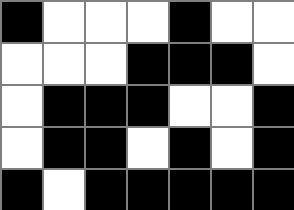[["black", "white", "white", "white", "black", "white", "white"], ["white", "white", "white", "black", "black", "black", "white"], ["white", "black", "black", "black", "white", "white", "black"], ["white", "black", "black", "white", "black", "white", "black"], ["black", "white", "black", "black", "black", "black", "black"]]